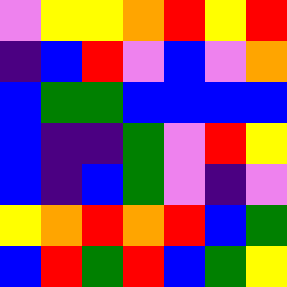[["violet", "yellow", "yellow", "orange", "red", "yellow", "red"], ["indigo", "blue", "red", "violet", "blue", "violet", "orange"], ["blue", "green", "green", "blue", "blue", "blue", "blue"], ["blue", "indigo", "indigo", "green", "violet", "red", "yellow"], ["blue", "indigo", "blue", "green", "violet", "indigo", "violet"], ["yellow", "orange", "red", "orange", "red", "blue", "green"], ["blue", "red", "green", "red", "blue", "green", "yellow"]]